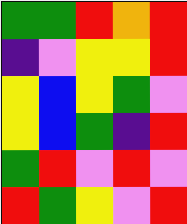[["green", "green", "red", "orange", "red"], ["indigo", "violet", "yellow", "yellow", "red"], ["yellow", "blue", "yellow", "green", "violet"], ["yellow", "blue", "green", "indigo", "red"], ["green", "red", "violet", "red", "violet"], ["red", "green", "yellow", "violet", "red"]]